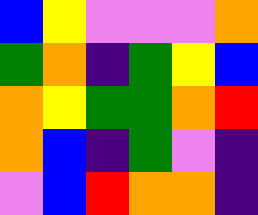[["blue", "yellow", "violet", "violet", "violet", "orange"], ["green", "orange", "indigo", "green", "yellow", "blue"], ["orange", "yellow", "green", "green", "orange", "red"], ["orange", "blue", "indigo", "green", "violet", "indigo"], ["violet", "blue", "red", "orange", "orange", "indigo"]]